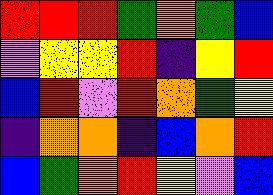[["red", "red", "red", "green", "orange", "green", "blue"], ["violet", "yellow", "yellow", "red", "indigo", "yellow", "red"], ["blue", "red", "violet", "red", "orange", "green", "yellow"], ["indigo", "orange", "orange", "indigo", "blue", "orange", "red"], ["blue", "green", "orange", "red", "yellow", "violet", "blue"]]